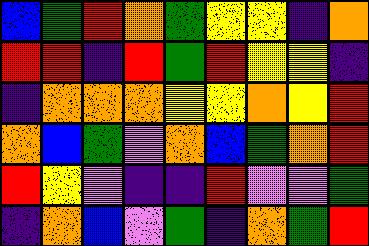[["blue", "green", "red", "orange", "green", "yellow", "yellow", "indigo", "orange"], ["red", "red", "indigo", "red", "green", "red", "yellow", "yellow", "indigo"], ["indigo", "orange", "orange", "orange", "yellow", "yellow", "orange", "yellow", "red"], ["orange", "blue", "green", "violet", "orange", "blue", "green", "orange", "red"], ["red", "yellow", "violet", "indigo", "indigo", "red", "violet", "violet", "green"], ["indigo", "orange", "blue", "violet", "green", "indigo", "orange", "green", "red"]]